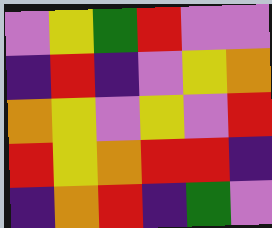[["violet", "yellow", "green", "red", "violet", "violet"], ["indigo", "red", "indigo", "violet", "yellow", "orange"], ["orange", "yellow", "violet", "yellow", "violet", "red"], ["red", "yellow", "orange", "red", "red", "indigo"], ["indigo", "orange", "red", "indigo", "green", "violet"]]